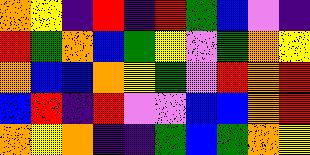[["orange", "yellow", "indigo", "red", "indigo", "red", "green", "blue", "violet", "indigo"], ["red", "green", "orange", "blue", "green", "yellow", "violet", "green", "orange", "yellow"], ["orange", "blue", "blue", "orange", "yellow", "green", "violet", "red", "orange", "red"], ["blue", "red", "indigo", "red", "violet", "violet", "blue", "blue", "orange", "red"], ["orange", "yellow", "orange", "indigo", "indigo", "green", "blue", "green", "orange", "yellow"]]